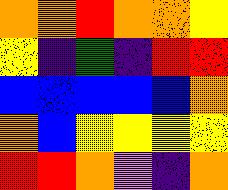[["orange", "orange", "red", "orange", "orange", "yellow"], ["yellow", "indigo", "green", "indigo", "red", "red"], ["blue", "blue", "blue", "blue", "blue", "orange"], ["orange", "blue", "yellow", "yellow", "yellow", "yellow"], ["red", "red", "orange", "violet", "indigo", "orange"]]